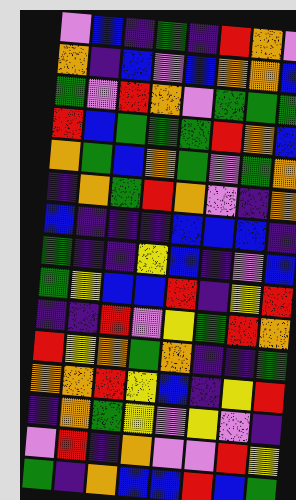[["violet", "blue", "indigo", "green", "indigo", "red", "orange", "violet"], ["orange", "indigo", "blue", "violet", "blue", "orange", "orange", "blue"], ["green", "violet", "red", "orange", "violet", "green", "green", "green"], ["red", "blue", "green", "green", "green", "red", "orange", "blue"], ["orange", "green", "blue", "orange", "green", "violet", "green", "orange"], ["indigo", "orange", "green", "red", "orange", "violet", "indigo", "orange"], ["blue", "indigo", "indigo", "indigo", "blue", "blue", "blue", "indigo"], ["green", "indigo", "indigo", "yellow", "blue", "indigo", "violet", "blue"], ["green", "yellow", "blue", "blue", "red", "indigo", "yellow", "red"], ["indigo", "indigo", "red", "violet", "yellow", "green", "red", "orange"], ["red", "yellow", "orange", "green", "orange", "indigo", "indigo", "green"], ["orange", "orange", "red", "yellow", "blue", "indigo", "yellow", "red"], ["indigo", "orange", "green", "yellow", "violet", "yellow", "violet", "indigo"], ["violet", "red", "indigo", "orange", "violet", "violet", "red", "yellow"], ["green", "indigo", "orange", "blue", "blue", "red", "blue", "green"]]